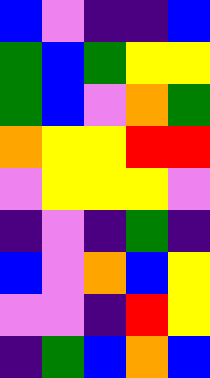[["blue", "violet", "indigo", "indigo", "blue"], ["green", "blue", "green", "yellow", "yellow"], ["green", "blue", "violet", "orange", "green"], ["orange", "yellow", "yellow", "red", "red"], ["violet", "yellow", "yellow", "yellow", "violet"], ["indigo", "violet", "indigo", "green", "indigo"], ["blue", "violet", "orange", "blue", "yellow"], ["violet", "violet", "indigo", "red", "yellow"], ["indigo", "green", "blue", "orange", "blue"]]